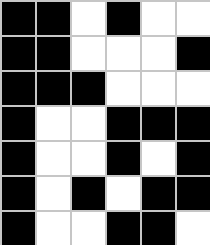[["black", "black", "white", "black", "white", "white"], ["black", "black", "white", "white", "white", "black"], ["black", "black", "black", "white", "white", "white"], ["black", "white", "white", "black", "black", "black"], ["black", "white", "white", "black", "white", "black"], ["black", "white", "black", "white", "black", "black"], ["black", "white", "white", "black", "black", "white"]]